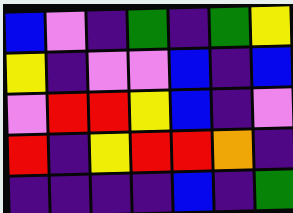[["blue", "violet", "indigo", "green", "indigo", "green", "yellow"], ["yellow", "indigo", "violet", "violet", "blue", "indigo", "blue"], ["violet", "red", "red", "yellow", "blue", "indigo", "violet"], ["red", "indigo", "yellow", "red", "red", "orange", "indigo"], ["indigo", "indigo", "indigo", "indigo", "blue", "indigo", "green"]]